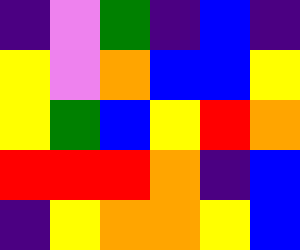[["indigo", "violet", "green", "indigo", "blue", "indigo"], ["yellow", "violet", "orange", "blue", "blue", "yellow"], ["yellow", "green", "blue", "yellow", "red", "orange"], ["red", "red", "red", "orange", "indigo", "blue"], ["indigo", "yellow", "orange", "orange", "yellow", "blue"]]